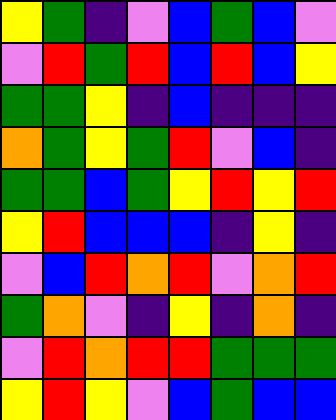[["yellow", "green", "indigo", "violet", "blue", "green", "blue", "violet"], ["violet", "red", "green", "red", "blue", "red", "blue", "yellow"], ["green", "green", "yellow", "indigo", "blue", "indigo", "indigo", "indigo"], ["orange", "green", "yellow", "green", "red", "violet", "blue", "indigo"], ["green", "green", "blue", "green", "yellow", "red", "yellow", "red"], ["yellow", "red", "blue", "blue", "blue", "indigo", "yellow", "indigo"], ["violet", "blue", "red", "orange", "red", "violet", "orange", "red"], ["green", "orange", "violet", "indigo", "yellow", "indigo", "orange", "indigo"], ["violet", "red", "orange", "red", "red", "green", "green", "green"], ["yellow", "red", "yellow", "violet", "blue", "green", "blue", "blue"]]